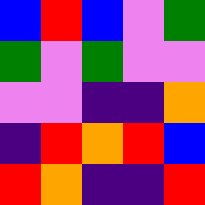[["blue", "red", "blue", "violet", "green"], ["green", "violet", "green", "violet", "violet"], ["violet", "violet", "indigo", "indigo", "orange"], ["indigo", "red", "orange", "red", "blue"], ["red", "orange", "indigo", "indigo", "red"]]